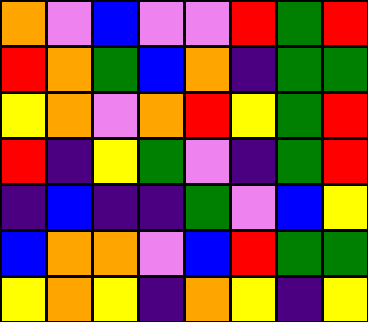[["orange", "violet", "blue", "violet", "violet", "red", "green", "red"], ["red", "orange", "green", "blue", "orange", "indigo", "green", "green"], ["yellow", "orange", "violet", "orange", "red", "yellow", "green", "red"], ["red", "indigo", "yellow", "green", "violet", "indigo", "green", "red"], ["indigo", "blue", "indigo", "indigo", "green", "violet", "blue", "yellow"], ["blue", "orange", "orange", "violet", "blue", "red", "green", "green"], ["yellow", "orange", "yellow", "indigo", "orange", "yellow", "indigo", "yellow"]]